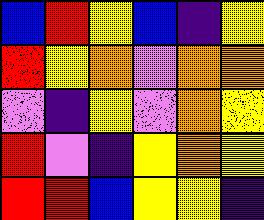[["blue", "red", "yellow", "blue", "indigo", "yellow"], ["red", "yellow", "orange", "violet", "orange", "orange"], ["violet", "indigo", "yellow", "violet", "orange", "yellow"], ["red", "violet", "indigo", "yellow", "orange", "yellow"], ["red", "red", "blue", "yellow", "yellow", "indigo"]]